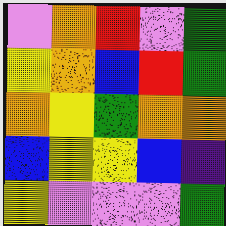[["violet", "orange", "red", "violet", "green"], ["yellow", "orange", "blue", "red", "green"], ["orange", "yellow", "green", "orange", "orange"], ["blue", "yellow", "yellow", "blue", "indigo"], ["yellow", "violet", "violet", "violet", "green"]]